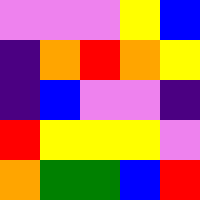[["violet", "violet", "violet", "yellow", "blue"], ["indigo", "orange", "red", "orange", "yellow"], ["indigo", "blue", "violet", "violet", "indigo"], ["red", "yellow", "yellow", "yellow", "violet"], ["orange", "green", "green", "blue", "red"]]